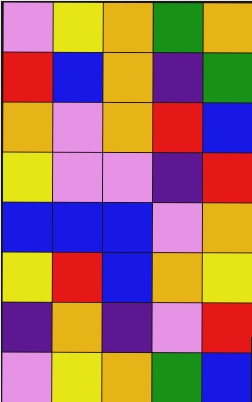[["violet", "yellow", "orange", "green", "orange"], ["red", "blue", "orange", "indigo", "green"], ["orange", "violet", "orange", "red", "blue"], ["yellow", "violet", "violet", "indigo", "red"], ["blue", "blue", "blue", "violet", "orange"], ["yellow", "red", "blue", "orange", "yellow"], ["indigo", "orange", "indigo", "violet", "red"], ["violet", "yellow", "orange", "green", "blue"]]